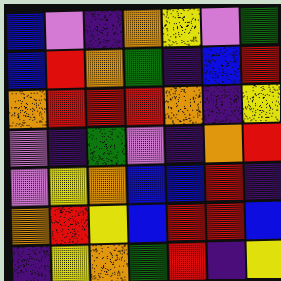[["blue", "violet", "indigo", "orange", "yellow", "violet", "green"], ["blue", "red", "orange", "green", "indigo", "blue", "red"], ["orange", "red", "red", "red", "orange", "indigo", "yellow"], ["violet", "indigo", "green", "violet", "indigo", "orange", "red"], ["violet", "yellow", "orange", "blue", "blue", "red", "indigo"], ["orange", "red", "yellow", "blue", "red", "red", "blue"], ["indigo", "yellow", "orange", "green", "red", "indigo", "yellow"]]